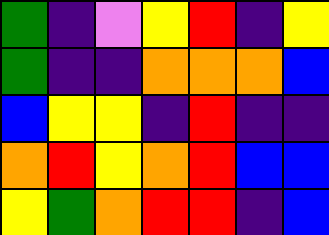[["green", "indigo", "violet", "yellow", "red", "indigo", "yellow"], ["green", "indigo", "indigo", "orange", "orange", "orange", "blue"], ["blue", "yellow", "yellow", "indigo", "red", "indigo", "indigo"], ["orange", "red", "yellow", "orange", "red", "blue", "blue"], ["yellow", "green", "orange", "red", "red", "indigo", "blue"]]